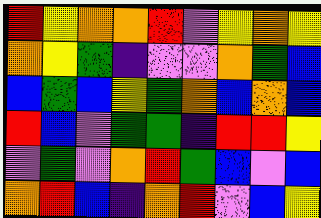[["red", "yellow", "orange", "orange", "red", "violet", "yellow", "orange", "yellow"], ["orange", "yellow", "green", "indigo", "violet", "violet", "orange", "green", "blue"], ["blue", "green", "blue", "yellow", "green", "orange", "blue", "orange", "blue"], ["red", "blue", "violet", "green", "green", "indigo", "red", "red", "yellow"], ["violet", "green", "violet", "orange", "red", "green", "blue", "violet", "blue"], ["orange", "red", "blue", "indigo", "orange", "red", "violet", "blue", "yellow"]]